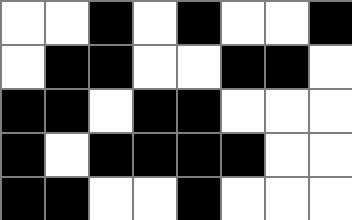[["white", "white", "black", "white", "black", "white", "white", "black"], ["white", "black", "black", "white", "white", "black", "black", "white"], ["black", "black", "white", "black", "black", "white", "white", "white"], ["black", "white", "black", "black", "black", "black", "white", "white"], ["black", "black", "white", "white", "black", "white", "white", "white"]]